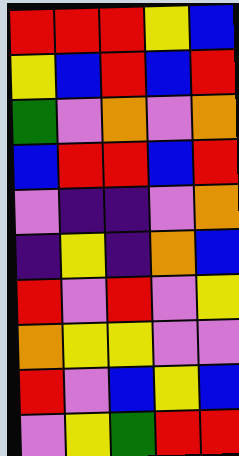[["red", "red", "red", "yellow", "blue"], ["yellow", "blue", "red", "blue", "red"], ["green", "violet", "orange", "violet", "orange"], ["blue", "red", "red", "blue", "red"], ["violet", "indigo", "indigo", "violet", "orange"], ["indigo", "yellow", "indigo", "orange", "blue"], ["red", "violet", "red", "violet", "yellow"], ["orange", "yellow", "yellow", "violet", "violet"], ["red", "violet", "blue", "yellow", "blue"], ["violet", "yellow", "green", "red", "red"]]